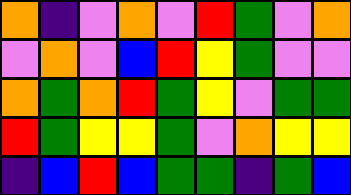[["orange", "indigo", "violet", "orange", "violet", "red", "green", "violet", "orange"], ["violet", "orange", "violet", "blue", "red", "yellow", "green", "violet", "violet"], ["orange", "green", "orange", "red", "green", "yellow", "violet", "green", "green"], ["red", "green", "yellow", "yellow", "green", "violet", "orange", "yellow", "yellow"], ["indigo", "blue", "red", "blue", "green", "green", "indigo", "green", "blue"]]